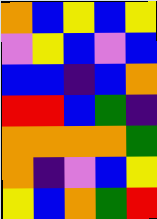[["orange", "blue", "yellow", "blue", "yellow"], ["violet", "yellow", "blue", "violet", "blue"], ["blue", "blue", "indigo", "blue", "orange"], ["red", "red", "blue", "green", "indigo"], ["orange", "orange", "orange", "orange", "green"], ["orange", "indigo", "violet", "blue", "yellow"], ["yellow", "blue", "orange", "green", "red"]]